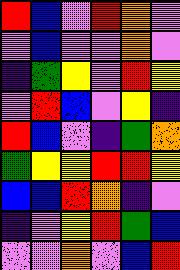[["red", "blue", "violet", "red", "orange", "violet"], ["violet", "blue", "violet", "violet", "orange", "violet"], ["indigo", "green", "yellow", "violet", "red", "yellow"], ["violet", "red", "blue", "violet", "yellow", "indigo"], ["red", "blue", "violet", "indigo", "green", "orange"], ["green", "yellow", "yellow", "red", "red", "yellow"], ["blue", "blue", "red", "orange", "indigo", "violet"], ["indigo", "violet", "yellow", "red", "green", "blue"], ["violet", "violet", "orange", "violet", "blue", "red"]]